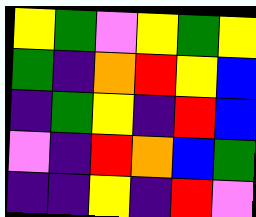[["yellow", "green", "violet", "yellow", "green", "yellow"], ["green", "indigo", "orange", "red", "yellow", "blue"], ["indigo", "green", "yellow", "indigo", "red", "blue"], ["violet", "indigo", "red", "orange", "blue", "green"], ["indigo", "indigo", "yellow", "indigo", "red", "violet"]]